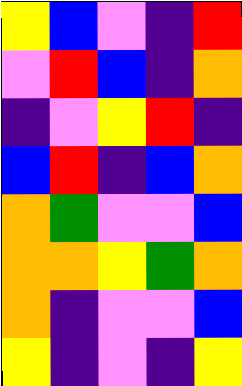[["yellow", "blue", "violet", "indigo", "red"], ["violet", "red", "blue", "indigo", "orange"], ["indigo", "violet", "yellow", "red", "indigo"], ["blue", "red", "indigo", "blue", "orange"], ["orange", "green", "violet", "violet", "blue"], ["orange", "orange", "yellow", "green", "orange"], ["orange", "indigo", "violet", "violet", "blue"], ["yellow", "indigo", "violet", "indigo", "yellow"]]